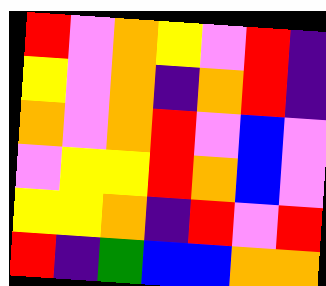[["red", "violet", "orange", "yellow", "violet", "red", "indigo"], ["yellow", "violet", "orange", "indigo", "orange", "red", "indigo"], ["orange", "violet", "orange", "red", "violet", "blue", "violet"], ["violet", "yellow", "yellow", "red", "orange", "blue", "violet"], ["yellow", "yellow", "orange", "indigo", "red", "violet", "red"], ["red", "indigo", "green", "blue", "blue", "orange", "orange"]]